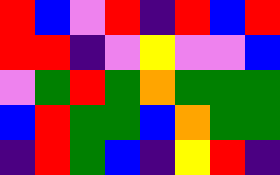[["red", "blue", "violet", "red", "indigo", "red", "blue", "red"], ["red", "red", "indigo", "violet", "yellow", "violet", "violet", "blue"], ["violet", "green", "red", "green", "orange", "green", "green", "green"], ["blue", "red", "green", "green", "blue", "orange", "green", "green"], ["indigo", "red", "green", "blue", "indigo", "yellow", "red", "indigo"]]